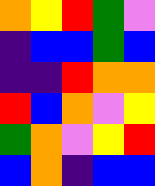[["orange", "yellow", "red", "green", "violet"], ["indigo", "blue", "blue", "green", "blue"], ["indigo", "indigo", "red", "orange", "orange"], ["red", "blue", "orange", "violet", "yellow"], ["green", "orange", "violet", "yellow", "red"], ["blue", "orange", "indigo", "blue", "blue"]]